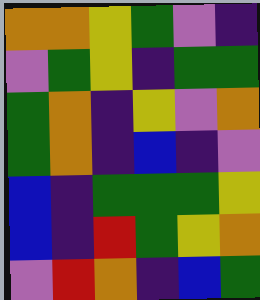[["orange", "orange", "yellow", "green", "violet", "indigo"], ["violet", "green", "yellow", "indigo", "green", "green"], ["green", "orange", "indigo", "yellow", "violet", "orange"], ["green", "orange", "indigo", "blue", "indigo", "violet"], ["blue", "indigo", "green", "green", "green", "yellow"], ["blue", "indigo", "red", "green", "yellow", "orange"], ["violet", "red", "orange", "indigo", "blue", "green"]]